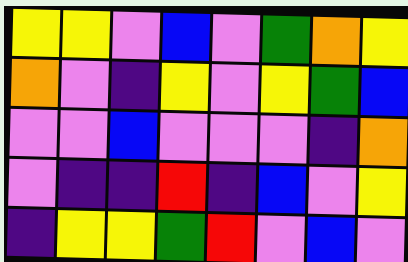[["yellow", "yellow", "violet", "blue", "violet", "green", "orange", "yellow"], ["orange", "violet", "indigo", "yellow", "violet", "yellow", "green", "blue"], ["violet", "violet", "blue", "violet", "violet", "violet", "indigo", "orange"], ["violet", "indigo", "indigo", "red", "indigo", "blue", "violet", "yellow"], ["indigo", "yellow", "yellow", "green", "red", "violet", "blue", "violet"]]